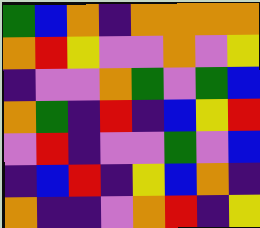[["green", "blue", "orange", "indigo", "orange", "orange", "orange", "orange"], ["orange", "red", "yellow", "violet", "violet", "orange", "violet", "yellow"], ["indigo", "violet", "violet", "orange", "green", "violet", "green", "blue"], ["orange", "green", "indigo", "red", "indigo", "blue", "yellow", "red"], ["violet", "red", "indigo", "violet", "violet", "green", "violet", "blue"], ["indigo", "blue", "red", "indigo", "yellow", "blue", "orange", "indigo"], ["orange", "indigo", "indigo", "violet", "orange", "red", "indigo", "yellow"]]